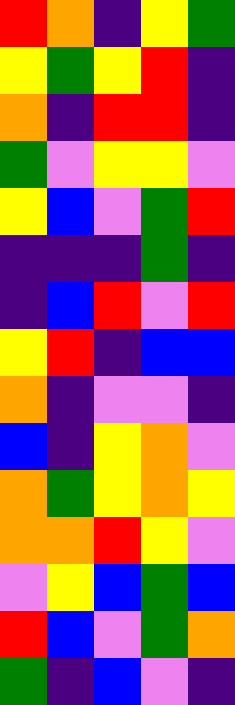[["red", "orange", "indigo", "yellow", "green"], ["yellow", "green", "yellow", "red", "indigo"], ["orange", "indigo", "red", "red", "indigo"], ["green", "violet", "yellow", "yellow", "violet"], ["yellow", "blue", "violet", "green", "red"], ["indigo", "indigo", "indigo", "green", "indigo"], ["indigo", "blue", "red", "violet", "red"], ["yellow", "red", "indigo", "blue", "blue"], ["orange", "indigo", "violet", "violet", "indigo"], ["blue", "indigo", "yellow", "orange", "violet"], ["orange", "green", "yellow", "orange", "yellow"], ["orange", "orange", "red", "yellow", "violet"], ["violet", "yellow", "blue", "green", "blue"], ["red", "blue", "violet", "green", "orange"], ["green", "indigo", "blue", "violet", "indigo"]]